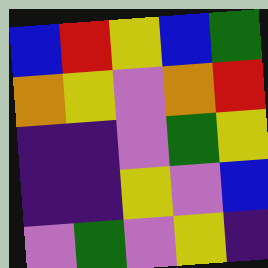[["blue", "red", "yellow", "blue", "green"], ["orange", "yellow", "violet", "orange", "red"], ["indigo", "indigo", "violet", "green", "yellow"], ["indigo", "indigo", "yellow", "violet", "blue"], ["violet", "green", "violet", "yellow", "indigo"]]